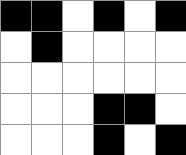[["black", "black", "white", "black", "white", "black"], ["white", "black", "white", "white", "white", "white"], ["white", "white", "white", "white", "white", "white"], ["white", "white", "white", "black", "black", "white"], ["white", "white", "white", "black", "white", "black"]]